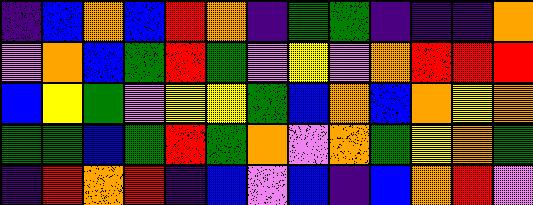[["indigo", "blue", "orange", "blue", "red", "orange", "indigo", "green", "green", "indigo", "indigo", "indigo", "orange"], ["violet", "orange", "blue", "green", "red", "green", "violet", "yellow", "violet", "orange", "red", "red", "red"], ["blue", "yellow", "green", "violet", "yellow", "yellow", "green", "blue", "orange", "blue", "orange", "yellow", "orange"], ["green", "green", "blue", "green", "red", "green", "orange", "violet", "orange", "green", "yellow", "orange", "green"], ["indigo", "red", "orange", "red", "indigo", "blue", "violet", "blue", "indigo", "blue", "orange", "red", "violet"]]